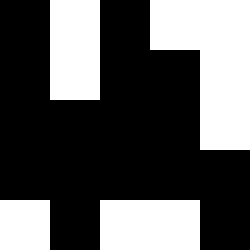[["black", "white", "black", "white", "white"], ["black", "white", "black", "black", "white"], ["black", "black", "black", "black", "white"], ["black", "black", "black", "black", "black"], ["white", "black", "white", "white", "black"]]